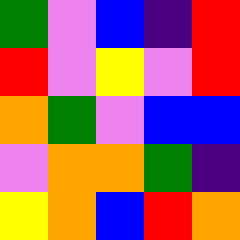[["green", "violet", "blue", "indigo", "red"], ["red", "violet", "yellow", "violet", "red"], ["orange", "green", "violet", "blue", "blue"], ["violet", "orange", "orange", "green", "indigo"], ["yellow", "orange", "blue", "red", "orange"]]